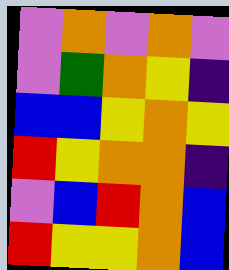[["violet", "orange", "violet", "orange", "violet"], ["violet", "green", "orange", "yellow", "indigo"], ["blue", "blue", "yellow", "orange", "yellow"], ["red", "yellow", "orange", "orange", "indigo"], ["violet", "blue", "red", "orange", "blue"], ["red", "yellow", "yellow", "orange", "blue"]]